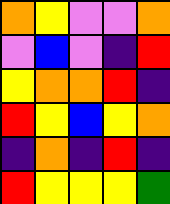[["orange", "yellow", "violet", "violet", "orange"], ["violet", "blue", "violet", "indigo", "red"], ["yellow", "orange", "orange", "red", "indigo"], ["red", "yellow", "blue", "yellow", "orange"], ["indigo", "orange", "indigo", "red", "indigo"], ["red", "yellow", "yellow", "yellow", "green"]]